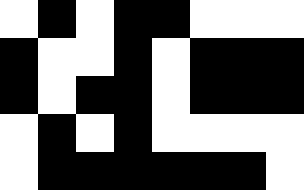[["white", "black", "white", "black", "black", "white", "white", "white"], ["black", "white", "white", "black", "white", "black", "black", "black"], ["black", "white", "black", "black", "white", "black", "black", "black"], ["white", "black", "white", "black", "white", "white", "white", "white"], ["white", "black", "black", "black", "black", "black", "black", "white"]]